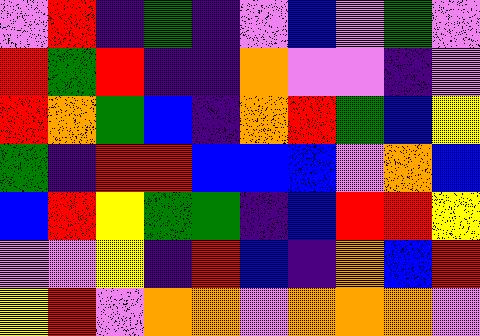[["violet", "red", "indigo", "green", "indigo", "violet", "blue", "violet", "green", "violet"], ["red", "green", "red", "indigo", "indigo", "orange", "violet", "violet", "indigo", "violet"], ["red", "orange", "green", "blue", "indigo", "orange", "red", "green", "blue", "yellow"], ["green", "indigo", "red", "red", "blue", "blue", "blue", "violet", "orange", "blue"], ["blue", "red", "yellow", "green", "green", "indigo", "blue", "red", "red", "yellow"], ["violet", "violet", "yellow", "indigo", "red", "blue", "indigo", "orange", "blue", "red"], ["yellow", "red", "violet", "orange", "orange", "violet", "orange", "orange", "orange", "violet"]]